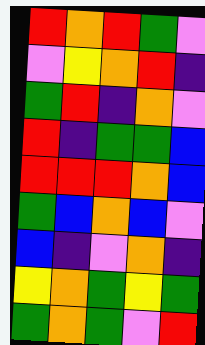[["red", "orange", "red", "green", "violet"], ["violet", "yellow", "orange", "red", "indigo"], ["green", "red", "indigo", "orange", "violet"], ["red", "indigo", "green", "green", "blue"], ["red", "red", "red", "orange", "blue"], ["green", "blue", "orange", "blue", "violet"], ["blue", "indigo", "violet", "orange", "indigo"], ["yellow", "orange", "green", "yellow", "green"], ["green", "orange", "green", "violet", "red"]]